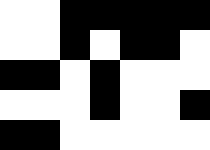[["white", "white", "black", "black", "black", "black", "black"], ["white", "white", "black", "white", "black", "black", "white"], ["black", "black", "white", "black", "white", "white", "white"], ["white", "white", "white", "black", "white", "white", "black"], ["black", "black", "white", "white", "white", "white", "white"]]